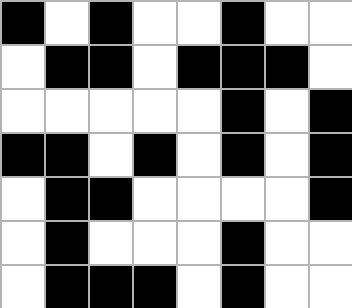[["black", "white", "black", "white", "white", "black", "white", "white"], ["white", "black", "black", "white", "black", "black", "black", "white"], ["white", "white", "white", "white", "white", "black", "white", "black"], ["black", "black", "white", "black", "white", "black", "white", "black"], ["white", "black", "black", "white", "white", "white", "white", "black"], ["white", "black", "white", "white", "white", "black", "white", "white"], ["white", "black", "black", "black", "white", "black", "white", "white"]]